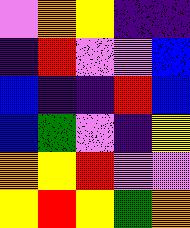[["violet", "orange", "yellow", "indigo", "indigo"], ["indigo", "red", "violet", "violet", "blue"], ["blue", "indigo", "indigo", "red", "blue"], ["blue", "green", "violet", "indigo", "yellow"], ["orange", "yellow", "red", "violet", "violet"], ["yellow", "red", "yellow", "green", "orange"]]